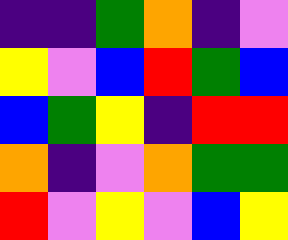[["indigo", "indigo", "green", "orange", "indigo", "violet"], ["yellow", "violet", "blue", "red", "green", "blue"], ["blue", "green", "yellow", "indigo", "red", "red"], ["orange", "indigo", "violet", "orange", "green", "green"], ["red", "violet", "yellow", "violet", "blue", "yellow"]]